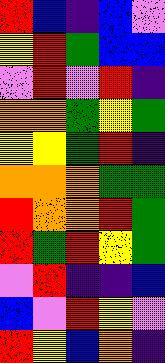[["red", "blue", "indigo", "blue", "violet"], ["yellow", "red", "green", "blue", "blue"], ["violet", "red", "violet", "red", "indigo"], ["orange", "orange", "green", "yellow", "green"], ["yellow", "yellow", "green", "red", "indigo"], ["orange", "orange", "orange", "green", "green"], ["red", "orange", "orange", "red", "green"], ["red", "green", "red", "yellow", "green"], ["violet", "red", "indigo", "indigo", "blue"], ["blue", "violet", "red", "yellow", "violet"], ["red", "yellow", "blue", "orange", "indigo"]]